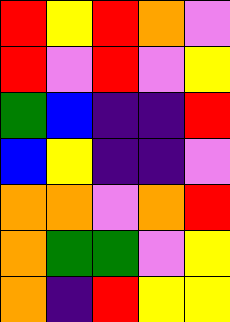[["red", "yellow", "red", "orange", "violet"], ["red", "violet", "red", "violet", "yellow"], ["green", "blue", "indigo", "indigo", "red"], ["blue", "yellow", "indigo", "indigo", "violet"], ["orange", "orange", "violet", "orange", "red"], ["orange", "green", "green", "violet", "yellow"], ["orange", "indigo", "red", "yellow", "yellow"]]